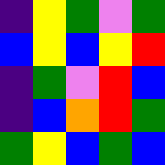[["indigo", "yellow", "green", "violet", "green"], ["blue", "yellow", "blue", "yellow", "red"], ["indigo", "green", "violet", "red", "blue"], ["indigo", "blue", "orange", "red", "green"], ["green", "yellow", "blue", "green", "blue"]]